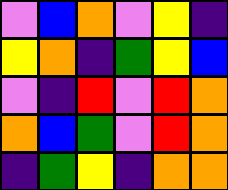[["violet", "blue", "orange", "violet", "yellow", "indigo"], ["yellow", "orange", "indigo", "green", "yellow", "blue"], ["violet", "indigo", "red", "violet", "red", "orange"], ["orange", "blue", "green", "violet", "red", "orange"], ["indigo", "green", "yellow", "indigo", "orange", "orange"]]